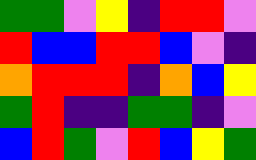[["green", "green", "violet", "yellow", "indigo", "red", "red", "violet"], ["red", "blue", "blue", "red", "red", "blue", "violet", "indigo"], ["orange", "red", "red", "red", "indigo", "orange", "blue", "yellow"], ["green", "red", "indigo", "indigo", "green", "green", "indigo", "violet"], ["blue", "red", "green", "violet", "red", "blue", "yellow", "green"]]